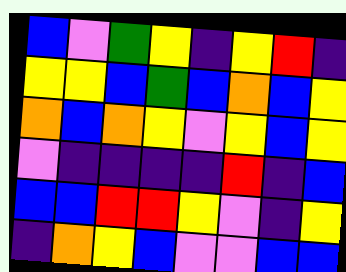[["blue", "violet", "green", "yellow", "indigo", "yellow", "red", "indigo"], ["yellow", "yellow", "blue", "green", "blue", "orange", "blue", "yellow"], ["orange", "blue", "orange", "yellow", "violet", "yellow", "blue", "yellow"], ["violet", "indigo", "indigo", "indigo", "indigo", "red", "indigo", "blue"], ["blue", "blue", "red", "red", "yellow", "violet", "indigo", "yellow"], ["indigo", "orange", "yellow", "blue", "violet", "violet", "blue", "blue"]]